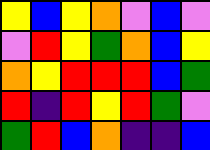[["yellow", "blue", "yellow", "orange", "violet", "blue", "violet"], ["violet", "red", "yellow", "green", "orange", "blue", "yellow"], ["orange", "yellow", "red", "red", "red", "blue", "green"], ["red", "indigo", "red", "yellow", "red", "green", "violet"], ["green", "red", "blue", "orange", "indigo", "indigo", "blue"]]